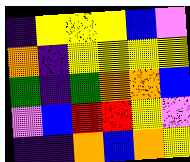[["indigo", "yellow", "yellow", "yellow", "blue", "violet"], ["orange", "indigo", "yellow", "yellow", "yellow", "yellow"], ["green", "indigo", "green", "orange", "orange", "blue"], ["violet", "blue", "red", "red", "yellow", "violet"], ["indigo", "indigo", "orange", "blue", "orange", "yellow"]]